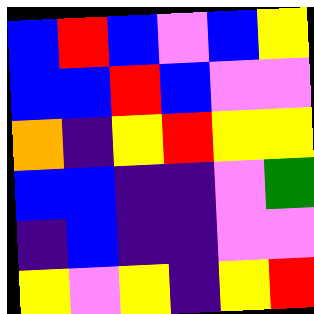[["blue", "red", "blue", "violet", "blue", "yellow"], ["blue", "blue", "red", "blue", "violet", "violet"], ["orange", "indigo", "yellow", "red", "yellow", "yellow"], ["blue", "blue", "indigo", "indigo", "violet", "green"], ["indigo", "blue", "indigo", "indigo", "violet", "violet"], ["yellow", "violet", "yellow", "indigo", "yellow", "red"]]